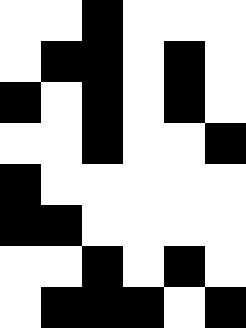[["white", "white", "black", "white", "white", "white"], ["white", "black", "black", "white", "black", "white"], ["black", "white", "black", "white", "black", "white"], ["white", "white", "black", "white", "white", "black"], ["black", "white", "white", "white", "white", "white"], ["black", "black", "white", "white", "white", "white"], ["white", "white", "black", "white", "black", "white"], ["white", "black", "black", "black", "white", "black"]]